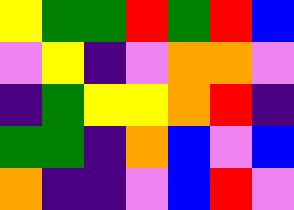[["yellow", "green", "green", "red", "green", "red", "blue"], ["violet", "yellow", "indigo", "violet", "orange", "orange", "violet"], ["indigo", "green", "yellow", "yellow", "orange", "red", "indigo"], ["green", "green", "indigo", "orange", "blue", "violet", "blue"], ["orange", "indigo", "indigo", "violet", "blue", "red", "violet"]]